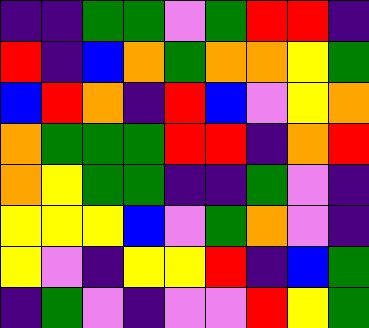[["indigo", "indigo", "green", "green", "violet", "green", "red", "red", "indigo"], ["red", "indigo", "blue", "orange", "green", "orange", "orange", "yellow", "green"], ["blue", "red", "orange", "indigo", "red", "blue", "violet", "yellow", "orange"], ["orange", "green", "green", "green", "red", "red", "indigo", "orange", "red"], ["orange", "yellow", "green", "green", "indigo", "indigo", "green", "violet", "indigo"], ["yellow", "yellow", "yellow", "blue", "violet", "green", "orange", "violet", "indigo"], ["yellow", "violet", "indigo", "yellow", "yellow", "red", "indigo", "blue", "green"], ["indigo", "green", "violet", "indigo", "violet", "violet", "red", "yellow", "green"]]